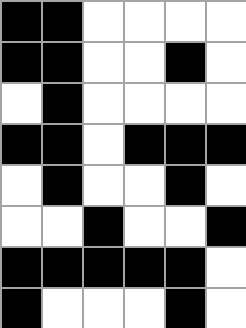[["black", "black", "white", "white", "white", "white"], ["black", "black", "white", "white", "black", "white"], ["white", "black", "white", "white", "white", "white"], ["black", "black", "white", "black", "black", "black"], ["white", "black", "white", "white", "black", "white"], ["white", "white", "black", "white", "white", "black"], ["black", "black", "black", "black", "black", "white"], ["black", "white", "white", "white", "black", "white"]]